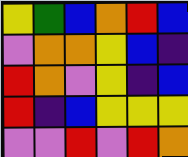[["yellow", "green", "blue", "orange", "red", "blue"], ["violet", "orange", "orange", "yellow", "blue", "indigo"], ["red", "orange", "violet", "yellow", "indigo", "blue"], ["red", "indigo", "blue", "yellow", "yellow", "yellow"], ["violet", "violet", "red", "violet", "red", "orange"]]